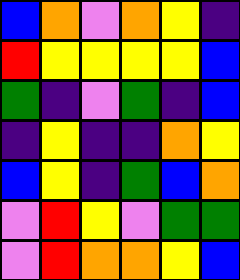[["blue", "orange", "violet", "orange", "yellow", "indigo"], ["red", "yellow", "yellow", "yellow", "yellow", "blue"], ["green", "indigo", "violet", "green", "indigo", "blue"], ["indigo", "yellow", "indigo", "indigo", "orange", "yellow"], ["blue", "yellow", "indigo", "green", "blue", "orange"], ["violet", "red", "yellow", "violet", "green", "green"], ["violet", "red", "orange", "orange", "yellow", "blue"]]